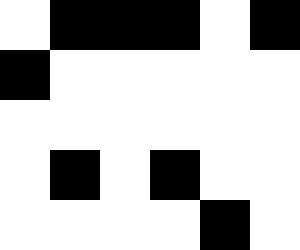[["white", "black", "black", "black", "white", "black"], ["black", "white", "white", "white", "white", "white"], ["white", "white", "white", "white", "white", "white"], ["white", "black", "white", "black", "white", "white"], ["white", "white", "white", "white", "black", "white"]]